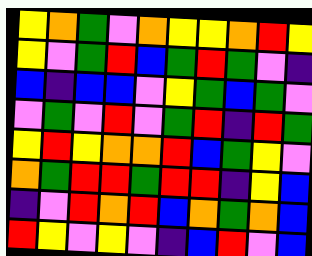[["yellow", "orange", "green", "violet", "orange", "yellow", "yellow", "orange", "red", "yellow"], ["yellow", "violet", "green", "red", "blue", "green", "red", "green", "violet", "indigo"], ["blue", "indigo", "blue", "blue", "violet", "yellow", "green", "blue", "green", "violet"], ["violet", "green", "violet", "red", "violet", "green", "red", "indigo", "red", "green"], ["yellow", "red", "yellow", "orange", "orange", "red", "blue", "green", "yellow", "violet"], ["orange", "green", "red", "red", "green", "red", "red", "indigo", "yellow", "blue"], ["indigo", "violet", "red", "orange", "red", "blue", "orange", "green", "orange", "blue"], ["red", "yellow", "violet", "yellow", "violet", "indigo", "blue", "red", "violet", "blue"]]